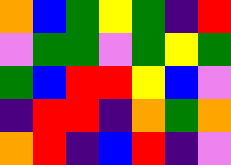[["orange", "blue", "green", "yellow", "green", "indigo", "red"], ["violet", "green", "green", "violet", "green", "yellow", "green"], ["green", "blue", "red", "red", "yellow", "blue", "violet"], ["indigo", "red", "red", "indigo", "orange", "green", "orange"], ["orange", "red", "indigo", "blue", "red", "indigo", "violet"]]